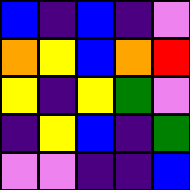[["blue", "indigo", "blue", "indigo", "violet"], ["orange", "yellow", "blue", "orange", "red"], ["yellow", "indigo", "yellow", "green", "violet"], ["indigo", "yellow", "blue", "indigo", "green"], ["violet", "violet", "indigo", "indigo", "blue"]]